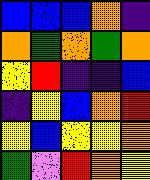[["blue", "blue", "blue", "orange", "indigo"], ["orange", "green", "orange", "green", "orange"], ["yellow", "red", "indigo", "indigo", "blue"], ["indigo", "yellow", "blue", "orange", "red"], ["yellow", "blue", "yellow", "yellow", "orange"], ["green", "violet", "red", "orange", "yellow"]]